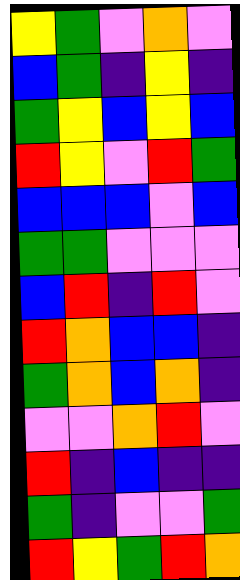[["yellow", "green", "violet", "orange", "violet"], ["blue", "green", "indigo", "yellow", "indigo"], ["green", "yellow", "blue", "yellow", "blue"], ["red", "yellow", "violet", "red", "green"], ["blue", "blue", "blue", "violet", "blue"], ["green", "green", "violet", "violet", "violet"], ["blue", "red", "indigo", "red", "violet"], ["red", "orange", "blue", "blue", "indigo"], ["green", "orange", "blue", "orange", "indigo"], ["violet", "violet", "orange", "red", "violet"], ["red", "indigo", "blue", "indigo", "indigo"], ["green", "indigo", "violet", "violet", "green"], ["red", "yellow", "green", "red", "orange"]]